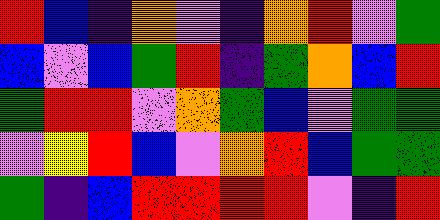[["red", "blue", "indigo", "orange", "violet", "indigo", "orange", "red", "violet", "green"], ["blue", "violet", "blue", "green", "red", "indigo", "green", "orange", "blue", "red"], ["green", "red", "red", "violet", "orange", "green", "blue", "violet", "green", "green"], ["violet", "yellow", "red", "blue", "violet", "orange", "red", "blue", "green", "green"], ["green", "indigo", "blue", "red", "red", "red", "red", "violet", "indigo", "red"]]